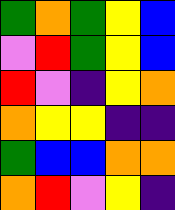[["green", "orange", "green", "yellow", "blue"], ["violet", "red", "green", "yellow", "blue"], ["red", "violet", "indigo", "yellow", "orange"], ["orange", "yellow", "yellow", "indigo", "indigo"], ["green", "blue", "blue", "orange", "orange"], ["orange", "red", "violet", "yellow", "indigo"]]